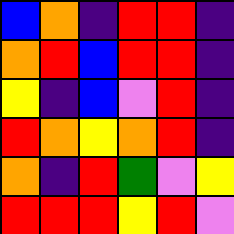[["blue", "orange", "indigo", "red", "red", "indigo"], ["orange", "red", "blue", "red", "red", "indigo"], ["yellow", "indigo", "blue", "violet", "red", "indigo"], ["red", "orange", "yellow", "orange", "red", "indigo"], ["orange", "indigo", "red", "green", "violet", "yellow"], ["red", "red", "red", "yellow", "red", "violet"]]